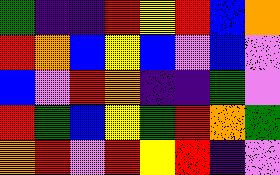[["green", "indigo", "indigo", "red", "yellow", "red", "blue", "orange"], ["red", "orange", "blue", "yellow", "blue", "violet", "blue", "violet"], ["blue", "violet", "red", "orange", "indigo", "indigo", "green", "violet"], ["red", "green", "blue", "yellow", "green", "red", "orange", "green"], ["orange", "red", "violet", "red", "yellow", "red", "indigo", "violet"]]